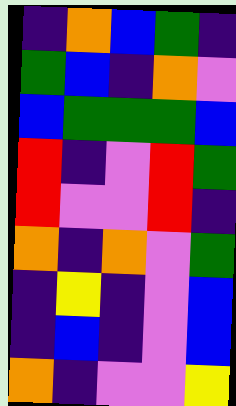[["indigo", "orange", "blue", "green", "indigo"], ["green", "blue", "indigo", "orange", "violet"], ["blue", "green", "green", "green", "blue"], ["red", "indigo", "violet", "red", "green"], ["red", "violet", "violet", "red", "indigo"], ["orange", "indigo", "orange", "violet", "green"], ["indigo", "yellow", "indigo", "violet", "blue"], ["indigo", "blue", "indigo", "violet", "blue"], ["orange", "indigo", "violet", "violet", "yellow"]]